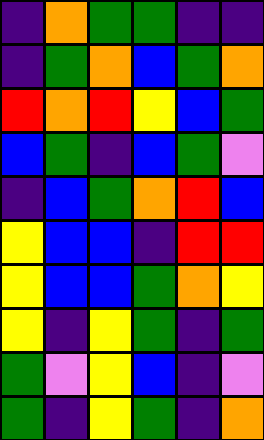[["indigo", "orange", "green", "green", "indigo", "indigo"], ["indigo", "green", "orange", "blue", "green", "orange"], ["red", "orange", "red", "yellow", "blue", "green"], ["blue", "green", "indigo", "blue", "green", "violet"], ["indigo", "blue", "green", "orange", "red", "blue"], ["yellow", "blue", "blue", "indigo", "red", "red"], ["yellow", "blue", "blue", "green", "orange", "yellow"], ["yellow", "indigo", "yellow", "green", "indigo", "green"], ["green", "violet", "yellow", "blue", "indigo", "violet"], ["green", "indigo", "yellow", "green", "indigo", "orange"]]